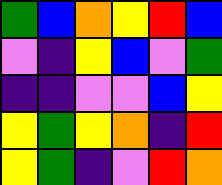[["green", "blue", "orange", "yellow", "red", "blue"], ["violet", "indigo", "yellow", "blue", "violet", "green"], ["indigo", "indigo", "violet", "violet", "blue", "yellow"], ["yellow", "green", "yellow", "orange", "indigo", "red"], ["yellow", "green", "indigo", "violet", "red", "orange"]]